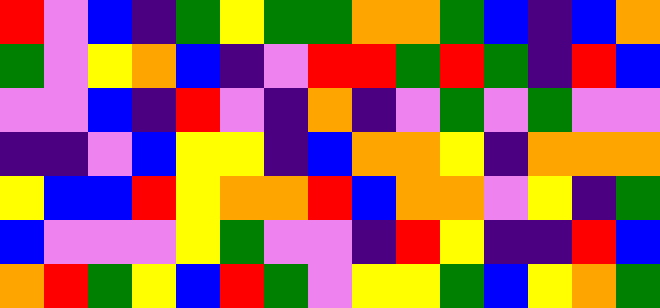[["red", "violet", "blue", "indigo", "green", "yellow", "green", "green", "orange", "orange", "green", "blue", "indigo", "blue", "orange"], ["green", "violet", "yellow", "orange", "blue", "indigo", "violet", "red", "red", "green", "red", "green", "indigo", "red", "blue"], ["violet", "violet", "blue", "indigo", "red", "violet", "indigo", "orange", "indigo", "violet", "green", "violet", "green", "violet", "violet"], ["indigo", "indigo", "violet", "blue", "yellow", "yellow", "indigo", "blue", "orange", "orange", "yellow", "indigo", "orange", "orange", "orange"], ["yellow", "blue", "blue", "red", "yellow", "orange", "orange", "red", "blue", "orange", "orange", "violet", "yellow", "indigo", "green"], ["blue", "violet", "violet", "violet", "yellow", "green", "violet", "violet", "indigo", "red", "yellow", "indigo", "indigo", "red", "blue"], ["orange", "red", "green", "yellow", "blue", "red", "green", "violet", "yellow", "yellow", "green", "blue", "yellow", "orange", "green"]]